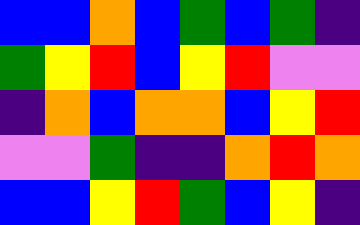[["blue", "blue", "orange", "blue", "green", "blue", "green", "indigo"], ["green", "yellow", "red", "blue", "yellow", "red", "violet", "violet"], ["indigo", "orange", "blue", "orange", "orange", "blue", "yellow", "red"], ["violet", "violet", "green", "indigo", "indigo", "orange", "red", "orange"], ["blue", "blue", "yellow", "red", "green", "blue", "yellow", "indigo"]]